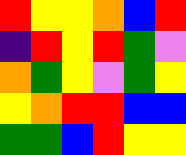[["red", "yellow", "yellow", "orange", "blue", "red"], ["indigo", "red", "yellow", "red", "green", "violet"], ["orange", "green", "yellow", "violet", "green", "yellow"], ["yellow", "orange", "red", "red", "blue", "blue"], ["green", "green", "blue", "red", "yellow", "yellow"]]